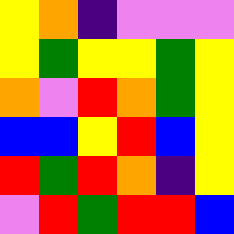[["yellow", "orange", "indigo", "violet", "violet", "violet"], ["yellow", "green", "yellow", "yellow", "green", "yellow"], ["orange", "violet", "red", "orange", "green", "yellow"], ["blue", "blue", "yellow", "red", "blue", "yellow"], ["red", "green", "red", "orange", "indigo", "yellow"], ["violet", "red", "green", "red", "red", "blue"]]